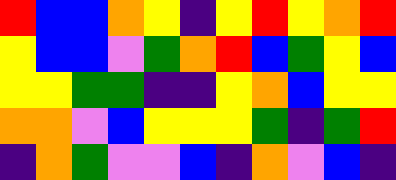[["red", "blue", "blue", "orange", "yellow", "indigo", "yellow", "red", "yellow", "orange", "red"], ["yellow", "blue", "blue", "violet", "green", "orange", "red", "blue", "green", "yellow", "blue"], ["yellow", "yellow", "green", "green", "indigo", "indigo", "yellow", "orange", "blue", "yellow", "yellow"], ["orange", "orange", "violet", "blue", "yellow", "yellow", "yellow", "green", "indigo", "green", "red"], ["indigo", "orange", "green", "violet", "violet", "blue", "indigo", "orange", "violet", "blue", "indigo"]]